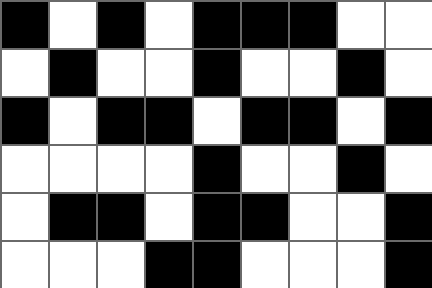[["black", "white", "black", "white", "black", "black", "black", "white", "white"], ["white", "black", "white", "white", "black", "white", "white", "black", "white"], ["black", "white", "black", "black", "white", "black", "black", "white", "black"], ["white", "white", "white", "white", "black", "white", "white", "black", "white"], ["white", "black", "black", "white", "black", "black", "white", "white", "black"], ["white", "white", "white", "black", "black", "white", "white", "white", "black"]]